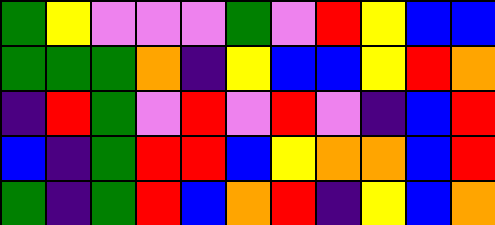[["green", "yellow", "violet", "violet", "violet", "green", "violet", "red", "yellow", "blue", "blue"], ["green", "green", "green", "orange", "indigo", "yellow", "blue", "blue", "yellow", "red", "orange"], ["indigo", "red", "green", "violet", "red", "violet", "red", "violet", "indigo", "blue", "red"], ["blue", "indigo", "green", "red", "red", "blue", "yellow", "orange", "orange", "blue", "red"], ["green", "indigo", "green", "red", "blue", "orange", "red", "indigo", "yellow", "blue", "orange"]]